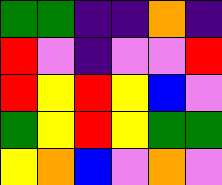[["green", "green", "indigo", "indigo", "orange", "indigo"], ["red", "violet", "indigo", "violet", "violet", "red"], ["red", "yellow", "red", "yellow", "blue", "violet"], ["green", "yellow", "red", "yellow", "green", "green"], ["yellow", "orange", "blue", "violet", "orange", "violet"]]